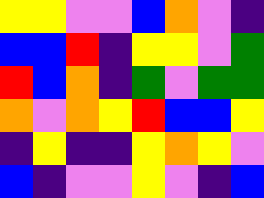[["yellow", "yellow", "violet", "violet", "blue", "orange", "violet", "indigo"], ["blue", "blue", "red", "indigo", "yellow", "yellow", "violet", "green"], ["red", "blue", "orange", "indigo", "green", "violet", "green", "green"], ["orange", "violet", "orange", "yellow", "red", "blue", "blue", "yellow"], ["indigo", "yellow", "indigo", "indigo", "yellow", "orange", "yellow", "violet"], ["blue", "indigo", "violet", "violet", "yellow", "violet", "indigo", "blue"]]